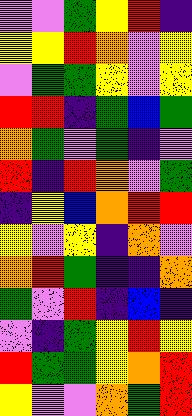[["violet", "violet", "green", "yellow", "red", "indigo"], ["yellow", "yellow", "red", "orange", "violet", "yellow"], ["violet", "green", "green", "yellow", "violet", "yellow"], ["red", "red", "indigo", "green", "blue", "green"], ["orange", "green", "violet", "green", "indigo", "violet"], ["red", "indigo", "red", "orange", "violet", "green"], ["indigo", "yellow", "blue", "orange", "red", "red"], ["yellow", "violet", "yellow", "indigo", "orange", "violet"], ["orange", "red", "green", "indigo", "indigo", "orange"], ["green", "violet", "red", "indigo", "blue", "indigo"], ["violet", "indigo", "green", "yellow", "red", "yellow"], ["red", "green", "green", "yellow", "orange", "red"], ["yellow", "violet", "violet", "orange", "green", "red"]]